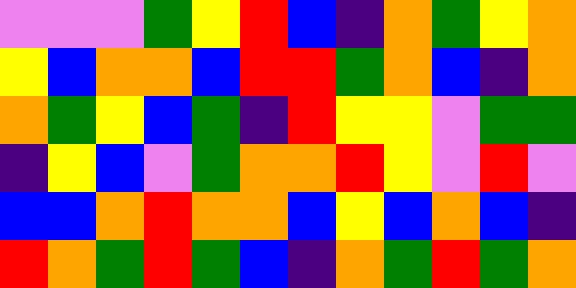[["violet", "violet", "violet", "green", "yellow", "red", "blue", "indigo", "orange", "green", "yellow", "orange"], ["yellow", "blue", "orange", "orange", "blue", "red", "red", "green", "orange", "blue", "indigo", "orange"], ["orange", "green", "yellow", "blue", "green", "indigo", "red", "yellow", "yellow", "violet", "green", "green"], ["indigo", "yellow", "blue", "violet", "green", "orange", "orange", "red", "yellow", "violet", "red", "violet"], ["blue", "blue", "orange", "red", "orange", "orange", "blue", "yellow", "blue", "orange", "blue", "indigo"], ["red", "orange", "green", "red", "green", "blue", "indigo", "orange", "green", "red", "green", "orange"]]